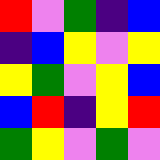[["red", "violet", "green", "indigo", "blue"], ["indigo", "blue", "yellow", "violet", "yellow"], ["yellow", "green", "violet", "yellow", "blue"], ["blue", "red", "indigo", "yellow", "red"], ["green", "yellow", "violet", "green", "violet"]]